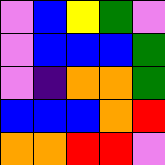[["violet", "blue", "yellow", "green", "violet"], ["violet", "blue", "blue", "blue", "green"], ["violet", "indigo", "orange", "orange", "green"], ["blue", "blue", "blue", "orange", "red"], ["orange", "orange", "red", "red", "violet"]]